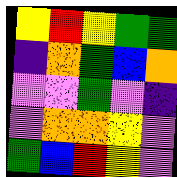[["yellow", "red", "yellow", "green", "green"], ["indigo", "orange", "green", "blue", "orange"], ["violet", "violet", "green", "violet", "indigo"], ["violet", "orange", "orange", "yellow", "violet"], ["green", "blue", "red", "yellow", "violet"]]